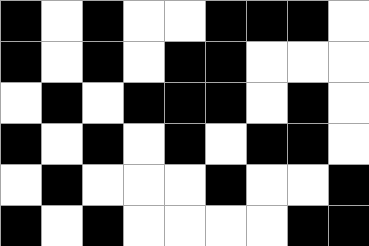[["black", "white", "black", "white", "white", "black", "black", "black", "white"], ["black", "white", "black", "white", "black", "black", "white", "white", "white"], ["white", "black", "white", "black", "black", "black", "white", "black", "white"], ["black", "white", "black", "white", "black", "white", "black", "black", "white"], ["white", "black", "white", "white", "white", "black", "white", "white", "black"], ["black", "white", "black", "white", "white", "white", "white", "black", "black"]]